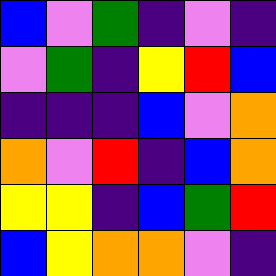[["blue", "violet", "green", "indigo", "violet", "indigo"], ["violet", "green", "indigo", "yellow", "red", "blue"], ["indigo", "indigo", "indigo", "blue", "violet", "orange"], ["orange", "violet", "red", "indigo", "blue", "orange"], ["yellow", "yellow", "indigo", "blue", "green", "red"], ["blue", "yellow", "orange", "orange", "violet", "indigo"]]